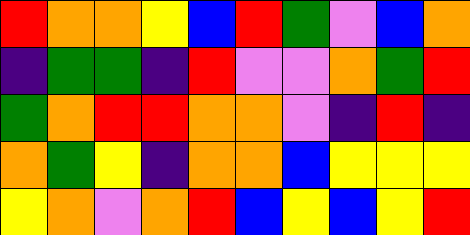[["red", "orange", "orange", "yellow", "blue", "red", "green", "violet", "blue", "orange"], ["indigo", "green", "green", "indigo", "red", "violet", "violet", "orange", "green", "red"], ["green", "orange", "red", "red", "orange", "orange", "violet", "indigo", "red", "indigo"], ["orange", "green", "yellow", "indigo", "orange", "orange", "blue", "yellow", "yellow", "yellow"], ["yellow", "orange", "violet", "orange", "red", "blue", "yellow", "blue", "yellow", "red"]]